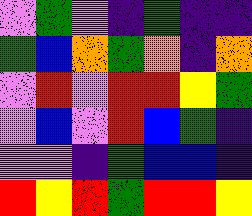[["violet", "green", "violet", "indigo", "green", "indigo", "indigo"], ["green", "blue", "orange", "green", "orange", "indigo", "orange"], ["violet", "red", "violet", "red", "red", "yellow", "green"], ["violet", "blue", "violet", "red", "blue", "green", "indigo"], ["violet", "violet", "indigo", "green", "blue", "blue", "indigo"], ["red", "yellow", "red", "green", "red", "red", "yellow"]]